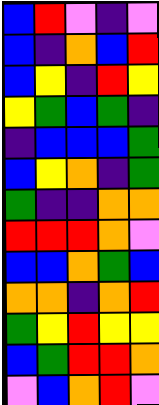[["blue", "red", "violet", "indigo", "violet"], ["blue", "indigo", "orange", "blue", "red"], ["blue", "yellow", "indigo", "red", "yellow"], ["yellow", "green", "blue", "green", "indigo"], ["indigo", "blue", "blue", "blue", "green"], ["blue", "yellow", "orange", "indigo", "green"], ["green", "indigo", "indigo", "orange", "orange"], ["red", "red", "red", "orange", "violet"], ["blue", "blue", "orange", "green", "blue"], ["orange", "orange", "indigo", "orange", "red"], ["green", "yellow", "red", "yellow", "yellow"], ["blue", "green", "red", "red", "orange"], ["violet", "blue", "orange", "red", "violet"]]